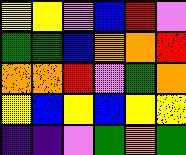[["yellow", "yellow", "violet", "blue", "red", "violet"], ["green", "green", "blue", "orange", "orange", "red"], ["orange", "orange", "red", "violet", "green", "orange"], ["yellow", "blue", "yellow", "blue", "yellow", "yellow"], ["indigo", "indigo", "violet", "green", "orange", "green"]]